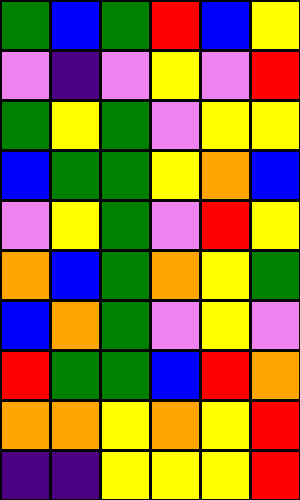[["green", "blue", "green", "red", "blue", "yellow"], ["violet", "indigo", "violet", "yellow", "violet", "red"], ["green", "yellow", "green", "violet", "yellow", "yellow"], ["blue", "green", "green", "yellow", "orange", "blue"], ["violet", "yellow", "green", "violet", "red", "yellow"], ["orange", "blue", "green", "orange", "yellow", "green"], ["blue", "orange", "green", "violet", "yellow", "violet"], ["red", "green", "green", "blue", "red", "orange"], ["orange", "orange", "yellow", "orange", "yellow", "red"], ["indigo", "indigo", "yellow", "yellow", "yellow", "red"]]